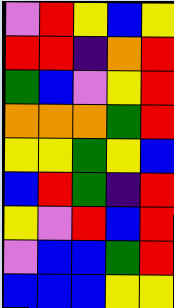[["violet", "red", "yellow", "blue", "yellow"], ["red", "red", "indigo", "orange", "red"], ["green", "blue", "violet", "yellow", "red"], ["orange", "orange", "orange", "green", "red"], ["yellow", "yellow", "green", "yellow", "blue"], ["blue", "red", "green", "indigo", "red"], ["yellow", "violet", "red", "blue", "red"], ["violet", "blue", "blue", "green", "red"], ["blue", "blue", "blue", "yellow", "yellow"]]